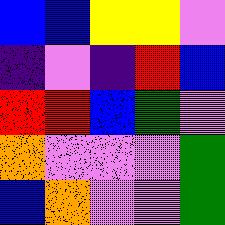[["blue", "blue", "yellow", "yellow", "violet"], ["indigo", "violet", "indigo", "red", "blue"], ["red", "red", "blue", "green", "violet"], ["orange", "violet", "violet", "violet", "green"], ["blue", "orange", "violet", "violet", "green"]]